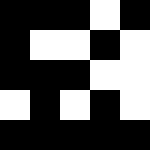[["black", "black", "black", "white", "black"], ["black", "white", "white", "black", "white"], ["black", "black", "black", "white", "white"], ["white", "black", "white", "black", "white"], ["black", "black", "black", "black", "black"]]